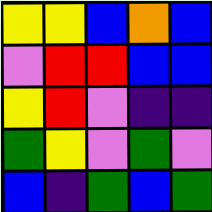[["yellow", "yellow", "blue", "orange", "blue"], ["violet", "red", "red", "blue", "blue"], ["yellow", "red", "violet", "indigo", "indigo"], ["green", "yellow", "violet", "green", "violet"], ["blue", "indigo", "green", "blue", "green"]]